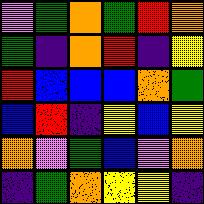[["violet", "green", "orange", "green", "red", "orange"], ["green", "indigo", "orange", "red", "indigo", "yellow"], ["red", "blue", "blue", "blue", "orange", "green"], ["blue", "red", "indigo", "yellow", "blue", "yellow"], ["orange", "violet", "green", "blue", "violet", "orange"], ["indigo", "green", "orange", "yellow", "yellow", "indigo"]]